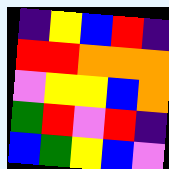[["indigo", "yellow", "blue", "red", "indigo"], ["red", "red", "orange", "orange", "orange"], ["violet", "yellow", "yellow", "blue", "orange"], ["green", "red", "violet", "red", "indigo"], ["blue", "green", "yellow", "blue", "violet"]]